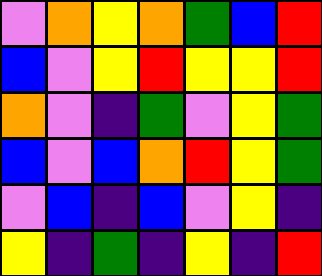[["violet", "orange", "yellow", "orange", "green", "blue", "red"], ["blue", "violet", "yellow", "red", "yellow", "yellow", "red"], ["orange", "violet", "indigo", "green", "violet", "yellow", "green"], ["blue", "violet", "blue", "orange", "red", "yellow", "green"], ["violet", "blue", "indigo", "blue", "violet", "yellow", "indigo"], ["yellow", "indigo", "green", "indigo", "yellow", "indigo", "red"]]